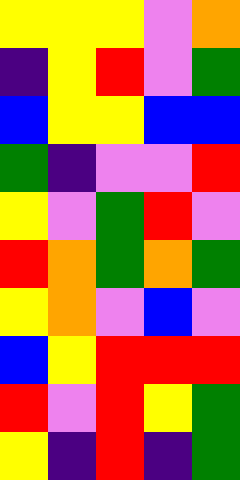[["yellow", "yellow", "yellow", "violet", "orange"], ["indigo", "yellow", "red", "violet", "green"], ["blue", "yellow", "yellow", "blue", "blue"], ["green", "indigo", "violet", "violet", "red"], ["yellow", "violet", "green", "red", "violet"], ["red", "orange", "green", "orange", "green"], ["yellow", "orange", "violet", "blue", "violet"], ["blue", "yellow", "red", "red", "red"], ["red", "violet", "red", "yellow", "green"], ["yellow", "indigo", "red", "indigo", "green"]]